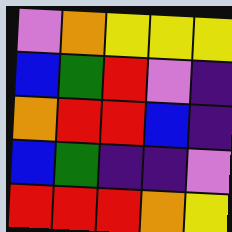[["violet", "orange", "yellow", "yellow", "yellow"], ["blue", "green", "red", "violet", "indigo"], ["orange", "red", "red", "blue", "indigo"], ["blue", "green", "indigo", "indigo", "violet"], ["red", "red", "red", "orange", "yellow"]]